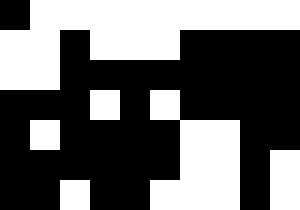[["black", "white", "white", "white", "white", "white", "white", "white", "white", "white"], ["white", "white", "black", "white", "white", "white", "black", "black", "black", "black"], ["white", "white", "black", "black", "black", "black", "black", "black", "black", "black"], ["black", "black", "black", "white", "black", "white", "black", "black", "black", "black"], ["black", "white", "black", "black", "black", "black", "white", "white", "black", "black"], ["black", "black", "black", "black", "black", "black", "white", "white", "black", "white"], ["black", "black", "white", "black", "black", "white", "white", "white", "black", "white"]]